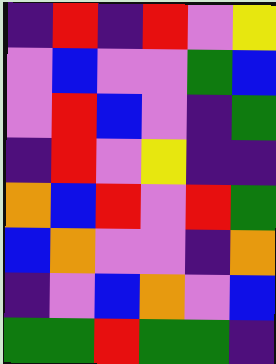[["indigo", "red", "indigo", "red", "violet", "yellow"], ["violet", "blue", "violet", "violet", "green", "blue"], ["violet", "red", "blue", "violet", "indigo", "green"], ["indigo", "red", "violet", "yellow", "indigo", "indigo"], ["orange", "blue", "red", "violet", "red", "green"], ["blue", "orange", "violet", "violet", "indigo", "orange"], ["indigo", "violet", "blue", "orange", "violet", "blue"], ["green", "green", "red", "green", "green", "indigo"]]